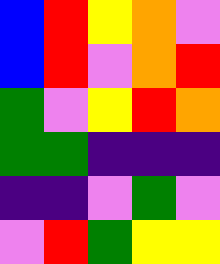[["blue", "red", "yellow", "orange", "violet"], ["blue", "red", "violet", "orange", "red"], ["green", "violet", "yellow", "red", "orange"], ["green", "green", "indigo", "indigo", "indigo"], ["indigo", "indigo", "violet", "green", "violet"], ["violet", "red", "green", "yellow", "yellow"]]